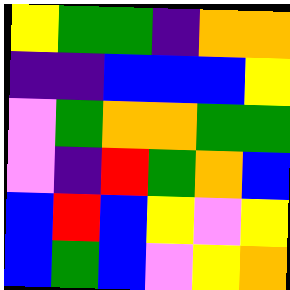[["yellow", "green", "green", "indigo", "orange", "orange"], ["indigo", "indigo", "blue", "blue", "blue", "yellow"], ["violet", "green", "orange", "orange", "green", "green"], ["violet", "indigo", "red", "green", "orange", "blue"], ["blue", "red", "blue", "yellow", "violet", "yellow"], ["blue", "green", "blue", "violet", "yellow", "orange"]]